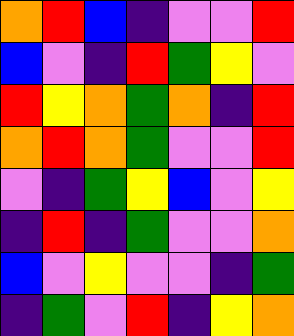[["orange", "red", "blue", "indigo", "violet", "violet", "red"], ["blue", "violet", "indigo", "red", "green", "yellow", "violet"], ["red", "yellow", "orange", "green", "orange", "indigo", "red"], ["orange", "red", "orange", "green", "violet", "violet", "red"], ["violet", "indigo", "green", "yellow", "blue", "violet", "yellow"], ["indigo", "red", "indigo", "green", "violet", "violet", "orange"], ["blue", "violet", "yellow", "violet", "violet", "indigo", "green"], ["indigo", "green", "violet", "red", "indigo", "yellow", "orange"]]